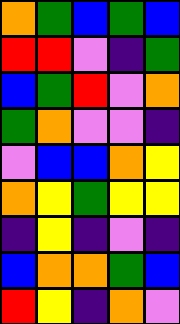[["orange", "green", "blue", "green", "blue"], ["red", "red", "violet", "indigo", "green"], ["blue", "green", "red", "violet", "orange"], ["green", "orange", "violet", "violet", "indigo"], ["violet", "blue", "blue", "orange", "yellow"], ["orange", "yellow", "green", "yellow", "yellow"], ["indigo", "yellow", "indigo", "violet", "indigo"], ["blue", "orange", "orange", "green", "blue"], ["red", "yellow", "indigo", "orange", "violet"]]